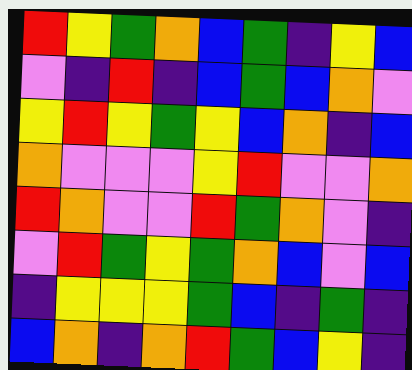[["red", "yellow", "green", "orange", "blue", "green", "indigo", "yellow", "blue"], ["violet", "indigo", "red", "indigo", "blue", "green", "blue", "orange", "violet"], ["yellow", "red", "yellow", "green", "yellow", "blue", "orange", "indigo", "blue"], ["orange", "violet", "violet", "violet", "yellow", "red", "violet", "violet", "orange"], ["red", "orange", "violet", "violet", "red", "green", "orange", "violet", "indigo"], ["violet", "red", "green", "yellow", "green", "orange", "blue", "violet", "blue"], ["indigo", "yellow", "yellow", "yellow", "green", "blue", "indigo", "green", "indigo"], ["blue", "orange", "indigo", "orange", "red", "green", "blue", "yellow", "indigo"]]